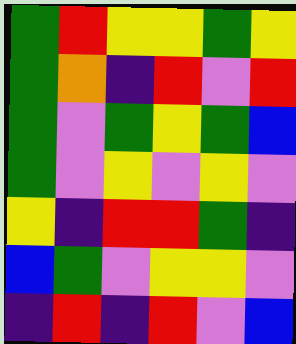[["green", "red", "yellow", "yellow", "green", "yellow"], ["green", "orange", "indigo", "red", "violet", "red"], ["green", "violet", "green", "yellow", "green", "blue"], ["green", "violet", "yellow", "violet", "yellow", "violet"], ["yellow", "indigo", "red", "red", "green", "indigo"], ["blue", "green", "violet", "yellow", "yellow", "violet"], ["indigo", "red", "indigo", "red", "violet", "blue"]]